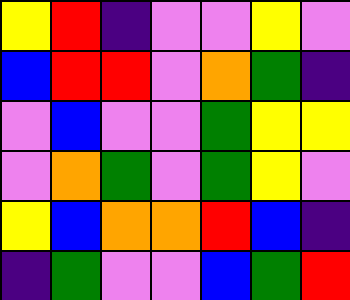[["yellow", "red", "indigo", "violet", "violet", "yellow", "violet"], ["blue", "red", "red", "violet", "orange", "green", "indigo"], ["violet", "blue", "violet", "violet", "green", "yellow", "yellow"], ["violet", "orange", "green", "violet", "green", "yellow", "violet"], ["yellow", "blue", "orange", "orange", "red", "blue", "indigo"], ["indigo", "green", "violet", "violet", "blue", "green", "red"]]